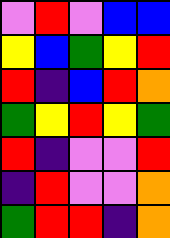[["violet", "red", "violet", "blue", "blue"], ["yellow", "blue", "green", "yellow", "red"], ["red", "indigo", "blue", "red", "orange"], ["green", "yellow", "red", "yellow", "green"], ["red", "indigo", "violet", "violet", "red"], ["indigo", "red", "violet", "violet", "orange"], ["green", "red", "red", "indigo", "orange"]]